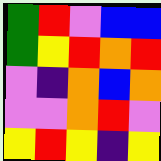[["green", "red", "violet", "blue", "blue"], ["green", "yellow", "red", "orange", "red"], ["violet", "indigo", "orange", "blue", "orange"], ["violet", "violet", "orange", "red", "violet"], ["yellow", "red", "yellow", "indigo", "yellow"]]